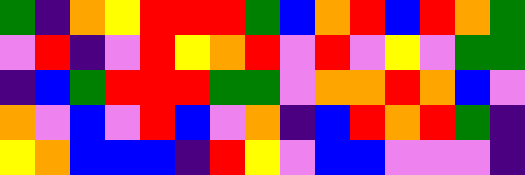[["green", "indigo", "orange", "yellow", "red", "red", "red", "green", "blue", "orange", "red", "blue", "red", "orange", "green"], ["violet", "red", "indigo", "violet", "red", "yellow", "orange", "red", "violet", "red", "violet", "yellow", "violet", "green", "green"], ["indigo", "blue", "green", "red", "red", "red", "green", "green", "violet", "orange", "orange", "red", "orange", "blue", "violet"], ["orange", "violet", "blue", "violet", "red", "blue", "violet", "orange", "indigo", "blue", "red", "orange", "red", "green", "indigo"], ["yellow", "orange", "blue", "blue", "blue", "indigo", "red", "yellow", "violet", "blue", "blue", "violet", "violet", "violet", "indigo"]]